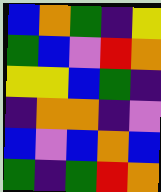[["blue", "orange", "green", "indigo", "yellow"], ["green", "blue", "violet", "red", "orange"], ["yellow", "yellow", "blue", "green", "indigo"], ["indigo", "orange", "orange", "indigo", "violet"], ["blue", "violet", "blue", "orange", "blue"], ["green", "indigo", "green", "red", "orange"]]